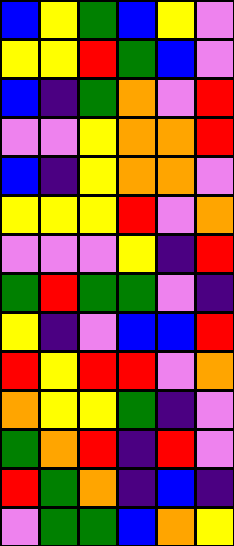[["blue", "yellow", "green", "blue", "yellow", "violet"], ["yellow", "yellow", "red", "green", "blue", "violet"], ["blue", "indigo", "green", "orange", "violet", "red"], ["violet", "violet", "yellow", "orange", "orange", "red"], ["blue", "indigo", "yellow", "orange", "orange", "violet"], ["yellow", "yellow", "yellow", "red", "violet", "orange"], ["violet", "violet", "violet", "yellow", "indigo", "red"], ["green", "red", "green", "green", "violet", "indigo"], ["yellow", "indigo", "violet", "blue", "blue", "red"], ["red", "yellow", "red", "red", "violet", "orange"], ["orange", "yellow", "yellow", "green", "indigo", "violet"], ["green", "orange", "red", "indigo", "red", "violet"], ["red", "green", "orange", "indigo", "blue", "indigo"], ["violet", "green", "green", "blue", "orange", "yellow"]]